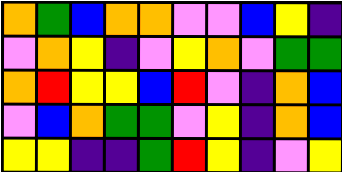[["orange", "green", "blue", "orange", "orange", "violet", "violet", "blue", "yellow", "indigo"], ["violet", "orange", "yellow", "indigo", "violet", "yellow", "orange", "violet", "green", "green"], ["orange", "red", "yellow", "yellow", "blue", "red", "violet", "indigo", "orange", "blue"], ["violet", "blue", "orange", "green", "green", "violet", "yellow", "indigo", "orange", "blue"], ["yellow", "yellow", "indigo", "indigo", "green", "red", "yellow", "indigo", "violet", "yellow"]]